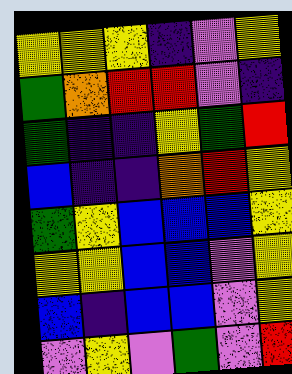[["yellow", "yellow", "yellow", "indigo", "violet", "yellow"], ["green", "orange", "red", "red", "violet", "indigo"], ["green", "indigo", "indigo", "yellow", "green", "red"], ["blue", "indigo", "indigo", "orange", "red", "yellow"], ["green", "yellow", "blue", "blue", "blue", "yellow"], ["yellow", "yellow", "blue", "blue", "violet", "yellow"], ["blue", "indigo", "blue", "blue", "violet", "yellow"], ["violet", "yellow", "violet", "green", "violet", "red"]]